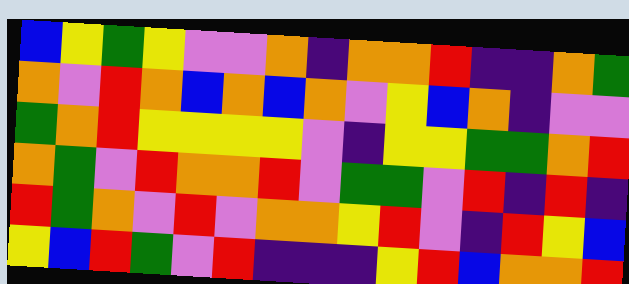[["blue", "yellow", "green", "yellow", "violet", "violet", "orange", "indigo", "orange", "orange", "red", "indigo", "indigo", "orange", "green"], ["orange", "violet", "red", "orange", "blue", "orange", "blue", "orange", "violet", "yellow", "blue", "orange", "indigo", "violet", "violet"], ["green", "orange", "red", "yellow", "yellow", "yellow", "yellow", "violet", "indigo", "yellow", "yellow", "green", "green", "orange", "red"], ["orange", "green", "violet", "red", "orange", "orange", "red", "violet", "green", "green", "violet", "red", "indigo", "red", "indigo"], ["red", "green", "orange", "violet", "red", "violet", "orange", "orange", "yellow", "red", "violet", "indigo", "red", "yellow", "blue"], ["yellow", "blue", "red", "green", "violet", "red", "indigo", "indigo", "indigo", "yellow", "red", "blue", "orange", "orange", "red"]]